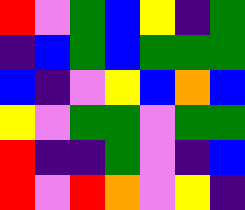[["red", "violet", "green", "blue", "yellow", "indigo", "green"], ["indigo", "blue", "green", "blue", "green", "green", "green"], ["blue", "indigo", "violet", "yellow", "blue", "orange", "blue"], ["yellow", "violet", "green", "green", "violet", "green", "green"], ["red", "indigo", "indigo", "green", "violet", "indigo", "blue"], ["red", "violet", "red", "orange", "violet", "yellow", "indigo"]]